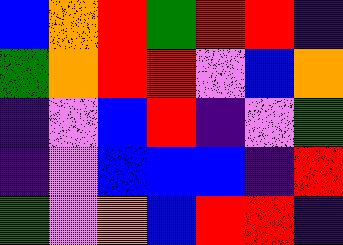[["blue", "orange", "red", "green", "red", "red", "indigo"], ["green", "orange", "red", "red", "violet", "blue", "orange"], ["indigo", "violet", "blue", "red", "indigo", "violet", "green"], ["indigo", "violet", "blue", "blue", "blue", "indigo", "red"], ["green", "violet", "orange", "blue", "red", "red", "indigo"]]